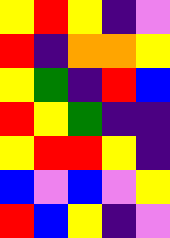[["yellow", "red", "yellow", "indigo", "violet"], ["red", "indigo", "orange", "orange", "yellow"], ["yellow", "green", "indigo", "red", "blue"], ["red", "yellow", "green", "indigo", "indigo"], ["yellow", "red", "red", "yellow", "indigo"], ["blue", "violet", "blue", "violet", "yellow"], ["red", "blue", "yellow", "indigo", "violet"]]